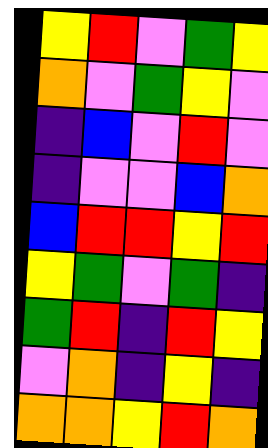[["yellow", "red", "violet", "green", "yellow"], ["orange", "violet", "green", "yellow", "violet"], ["indigo", "blue", "violet", "red", "violet"], ["indigo", "violet", "violet", "blue", "orange"], ["blue", "red", "red", "yellow", "red"], ["yellow", "green", "violet", "green", "indigo"], ["green", "red", "indigo", "red", "yellow"], ["violet", "orange", "indigo", "yellow", "indigo"], ["orange", "orange", "yellow", "red", "orange"]]